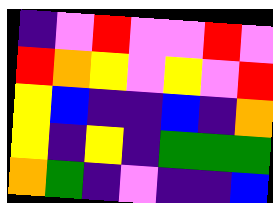[["indigo", "violet", "red", "violet", "violet", "red", "violet"], ["red", "orange", "yellow", "violet", "yellow", "violet", "red"], ["yellow", "blue", "indigo", "indigo", "blue", "indigo", "orange"], ["yellow", "indigo", "yellow", "indigo", "green", "green", "green"], ["orange", "green", "indigo", "violet", "indigo", "indigo", "blue"]]